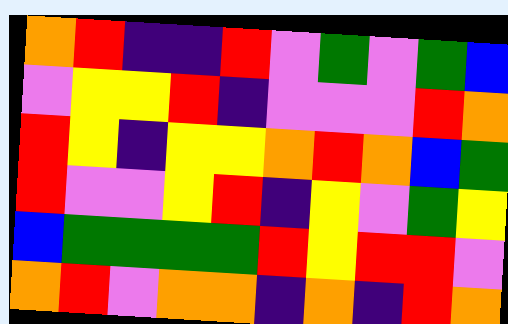[["orange", "red", "indigo", "indigo", "red", "violet", "green", "violet", "green", "blue"], ["violet", "yellow", "yellow", "red", "indigo", "violet", "violet", "violet", "red", "orange"], ["red", "yellow", "indigo", "yellow", "yellow", "orange", "red", "orange", "blue", "green"], ["red", "violet", "violet", "yellow", "red", "indigo", "yellow", "violet", "green", "yellow"], ["blue", "green", "green", "green", "green", "red", "yellow", "red", "red", "violet"], ["orange", "red", "violet", "orange", "orange", "indigo", "orange", "indigo", "red", "orange"]]